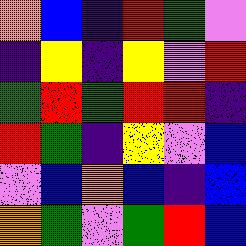[["orange", "blue", "indigo", "red", "green", "violet"], ["indigo", "yellow", "indigo", "yellow", "violet", "red"], ["green", "red", "green", "red", "red", "indigo"], ["red", "green", "indigo", "yellow", "violet", "blue"], ["violet", "blue", "orange", "blue", "indigo", "blue"], ["orange", "green", "violet", "green", "red", "blue"]]